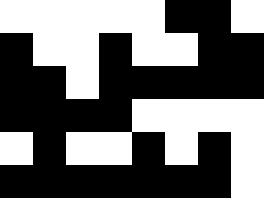[["white", "white", "white", "white", "white", "black", "black", "white"], ["black", "white", "white", "black", "white", "white", "black", "black"], ["black", "black", "white", "black", "black", "black", "black", "black"], ["black", "black", "black", "black", "white", "white", "white", "white"], ["white", "black", "white", "white", "black", "white", "black", "white"], ["black", "black", "black", "black", "black", "black", "black", "white"]]